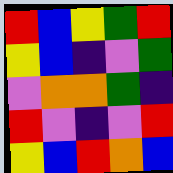[["red", "blue", "yellow", "green", "red"], ["yellow", "blue", "indigo", "violet", "green"], ["violet", "orange", "orange", "green", "indigo"], ["red", "violet", "indigo", "violet", "red"], ["yellow", "blue", "red", "orange", "blue"]]